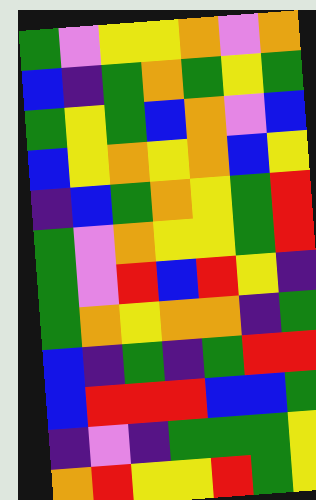[["green", "violet", "yellow", "yellow", "orange", "violet", "orange"], ["blue", "indigo", "green", "orange", "green", "yellow", "green"], ["green", "yellow", "green", "blue", "orange", "violet", "blue"], ["blue", "yellow", "orange", "yellow", "orange", "blue", "yellow"], ["indigo", "blue", "green", "orange", "yellow", "green", "red"], ["green", "violet", "orange", "yellow", "yellow", "green", "red"], ["green", "violet", "red", "blue", "red", "yellow", "indigo"], ["green", "orange", "yellow", "orange", "orange", "indigo", "green"], ["blue", "indigo", "green", "indigo", "green", "red", "red"], ["blue", "red", "red", "red", "blue", "blue", "green"], ["indigo", "violet", "indigo", "green", "green", "green", "yellow"], ["orange", "red", "yellow", "yellow", "red", "green", "yellow"]]